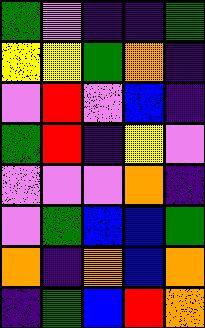[["green", "violet", "indigo", "indigo", "green"], ["yellow", "yellow", "green", "orange", "indigo"], ["violet", "red", "violet", "blue", "indigo"], ["green", "red", "indigo", "yellow", "violet"], ["violet", "violet", "violet", "orange", "indigo"], ["violet", "green", "blue", "blue", "green"], ["orange", "indigo", "orange", "blue", "orange"], ["indigo", "green", "blue", "red", "orange"]]